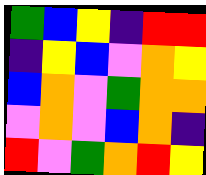[["green", "blue", "yellow", "indigo", "red", "red"], ["indigo", "yellow", "blue", "violet", "orange", "yellow"], ["blue", "orange", "violet", "green", "orange", "orange"], ["violet", "orange", "violet", "blue", "orange", "indigo"], ["red", "violet", "green", "orange", "red", "yellow"]]